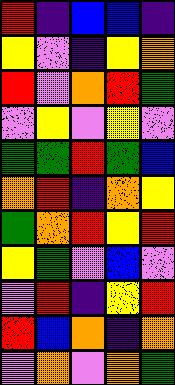[["red", "indigo", "blue", "blue", "indigo"], ["yellow", "violet", "indigo", "yellow", "orange"], ["red", "violet", "orange", "red", "green"], ["violet", "yellow", "violet", "yellow", "violet"], ["green", "green", "red", "green", "blue"], ["orange", "red", "indigo", "orange", "yellow"], ["green", "orange", "red", "yellow", "red"], ["yellow", "green", "violet", "blue", "violet"], ["violet", "red", "indigo", "yellow", "red"], ["red", "blue", "orange", "indigo", "orange"], ["violet", "orange", "violet", "orange", "green"]]